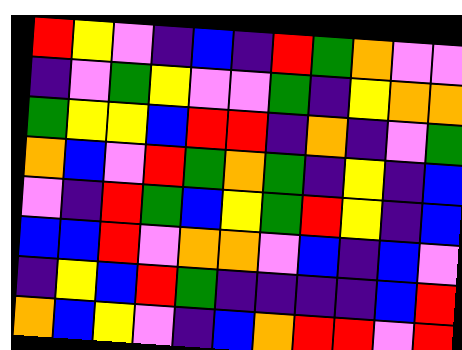[["red", "yellow", "violet", "indigo", "blue", "indigo", "red", "green", "orange", "violet", "violet"], ["indigo", "violet", "green", "yellow", "violet", "violet", "green", "indigo", "yellow", "orange", "orange"], ["green", "yellow", "yellow", "blue", "red", "red", "indigo", "orange", "indigo", "violet", "green"], ["orange", "blue", "violet", "red", "green", "orange", "green", "indigo", "yellow", "indigo", "blue"], ["violet", "indigo", "red", "green", "blue", "yellow", "green", "red", "yellow", "indigo", "blue"], ["blue", "blue", "red", "violet", "orange", "orange", "violet", "blue", "indigo", "blue", "violet"], ["indigo", "yellow", "blue", "red", "green", "indigo", "indigo", "indigo", "indigo", "blue", "red"], ["orange", "blue", "yellow", "violet", "indigo", "blue", "orange", "red", "red", "violet", "red"]]